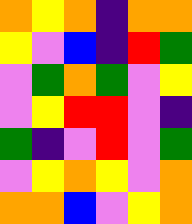[["orange", "yellow", "orange", "indigo", "orange", "orange"], ["yellow", "violet", "blue", "indigo", "red", "green"], ["violet", "green", "orange", "green", "violet", "yellow"], ["violet", "yellow", "red", "red", "violet", "indigo"], ["green", "indigo", "violet", "red", "violet", "green"], ["violet", "yellow", "orange", "yellow", "violet", "orange"], ["orange", "orange", "blue", "violet", "yellow", "orange"]]